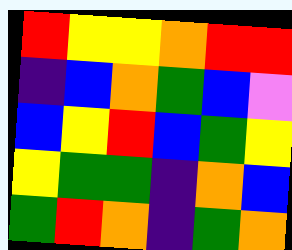[["red", "yellow", "yellow", "orange", "red", "red"], ["indigo", "blue", "orange", "green", "blue", "violet"], ["blue", "yellow", "red", "blue", "green", "yellow"], ["yellow", "green", "green", "indigo", "orange", "blue"], ["green", "red", "orange", "indigo", "green", "orange"]]